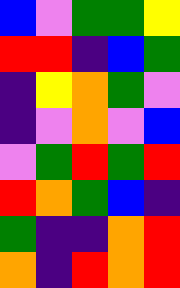[["blue", "violet", "green", "green", "yellow"], ["red", "red", "indigo", "blue", "green"], ["indigo", "yellow", "orange", "green", "violet"], ["indigo", "violet", "orange", "violet", "blue"], ["violet", "green", "red", "green", "red"], ["red", "orange", "green", "blue", "indigo"], ["green", "indigo", "indigo", "orange", "red"], ["orange", "indigo", "red", "orange", "red"]]